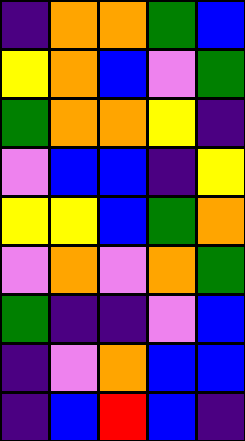[["indigo", "orange", "orange", "green", "blue"], ["yellow", "orange", "blue", "violet", "green"], ["green", "orange", "orange", "yellow", "indigo"], ["violet", "blue", "blue", "indigo", "yellow"], ["yellow", "yellow", "blue", "green", "orange"], ["violet", "orange", "violet", "orange", "green"], ["green", "indigo", "indigo", "violet", "blue"], ["indigo", "violet", "orange", "blue", "blue"], ["indigo", "blue", "red", "blue", "indigo"]]